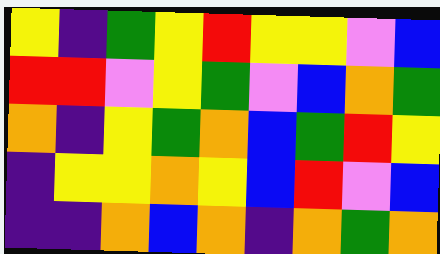[["yellow", "indigo", "green", "yellow", "red", "yellow", "yellow", "violet", "blue"], ["red", "red", "violet", "yellow", "green", "violet", "blue", "orange", "green"], ["orange", "indigo", "yellow", "green", "orange", "blue", "green", "red", "yellow"], ["indigo", "yellow", "yellow", "orange", "yellow", "blue", "red", "violet", "blue"], ["indigo", "indigo", "orange", "blue", "orange", "indigo", "orange", "green", "orange"]]